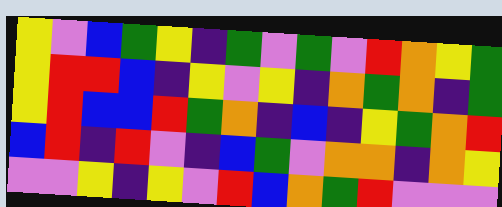[["yellow", "violet", "blue", "green", "yellow", "indigo", "green", "violet", "green", "violet", "red", "orange", "yellow", "green"], ["yellow", "red", "red", "blue", "indigo", "yellow", "violet", "yellow", "indigo", "orange", "green", "orange", "indigo", "green"], ["yellow", "red", "blue", "blue", "red", "green", "orange", "indigo", "blue", "indigo", "yellow", "green", "orange", "red"], ["blue", "red", "indigo", "red", "violet", "indigo", "blue", "green", "violet", "orange", "orange", "indigo", "orange", "yellow"], ["violet", "violet", "yellow", "indigo", "yellow", "violet", "red", "blue", "orange", "green", "red", "violet", "violet", "violet"]]